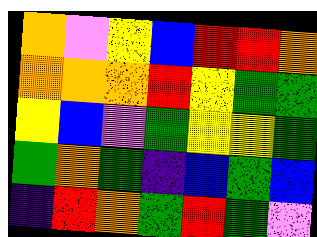[["orange", "violet", "yellow", "blue", "red", "red", "orange"], ["orange", "orange", "orange", "red", "yellow", "green", "green"], ["yellow", "blue", "violet", "green", "yellow", "yellow", "green"], ["green", "orange", "green", "indigo", "blue", "green", "blue"], ["indigo", "red", "orange", "green", "red", "green", "violet"]]